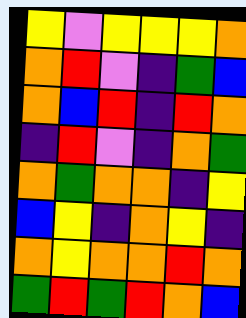[["yellow", "violet", "yellow", "yellow", "yellow", "orange"], ["orange", "red", "violet", "indigo", "green", "blue"], ["orange", "blue", "red", "indigo", "red", "orange"], ["indigo", "red", "violet", "indigo", "orange", "green"], ["orange", "green", "orange", "orange", "indigo", "yellow"], ["blue", "yellow", "indigo", "orange", "yellow", "indigo"], ["orange", "yellow", "orange", "orange", "red", "orange"], ["green", "red", "green", "red", "orange", "blue"]]